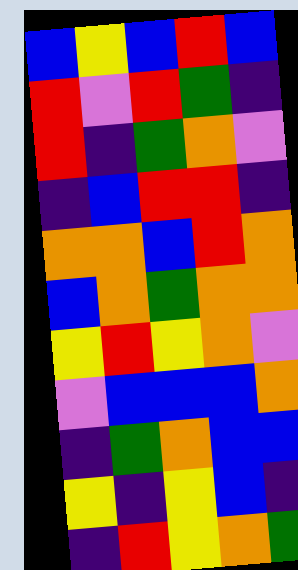[["blue", "yellow", "blue", "red", "blue"], ["red", "violet", "red", "green", "indigo"], ["red", "indigo", "green", "orange", "violet"], ["indigo", "blue", "red", "red", "indigo"], ["orange", "orange", "blue", "red", "orange"], ["blue", "orange", "green", "orange", "orange"], ["yellow", "red", "yellow", "orange", "violet"], ["violet", "blue", "blue", "blue", "orange"], ["indigo", "green", "orange", "blue", "blue"], ["yellow", "indigo", "yellow", "blue", "indigo"], ["indigo", "red", "yellow", "orange", "green"]]